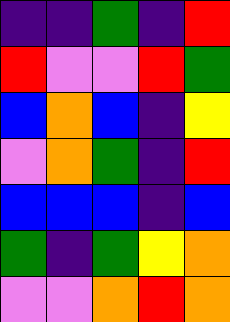[["indigo", "indigo", "green", "indigo", "red"], ["red", "violet", "violet", "red", "green"], ["blue", "orange", "blue", "indigo", "yellow"], ["violet", "orange", "green", "indigo", "red"], ["blue", "blue", "blue", "indigo", "blue"], ["green", "indigo", "green", "yellow", "orange"], ["violet", "violet", "orange", "red", "orange"]]